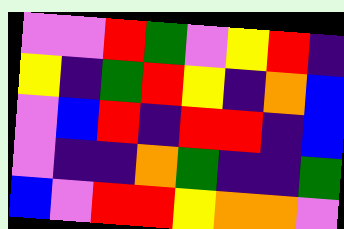[["violet", "violet", "red", "green", "violet", "yellow", "red", "indigo"], ["yellow", "indigo", "green", "red", "yellow", "indigo", "orange", "blue"], ["violet", "blue", "red", "indigo", "red", "red", "indigo", "blue"], ["violet", "indigo", "indigo", "orange", "green", "indigo", "indigo", "green"], ["blue", "violet", "red", "red", "yellow", "orange", "orange", "violet"]]